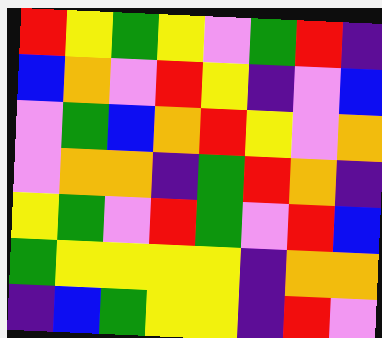[["red", "yellow", "green", "yellow", "violet", "green", "red", "indigo"], ["blue", "orange", "violet", "red", "yellow", "indigo", "violet", "blue"], ["violet", "green", "blue", "orange", "red", "yellow", "violet", "orange"], ["violet", "orange", "orange", "indigo", "green", "red", "orange", "indigo"], ["yellow", "green", "violet", "red", "green", "violet", "red", "blue"], ["green", "yellow", "yellow", "yellow", "yellow", "indigo", "orange", "orange"], ["indigo", "blue", "green", "yellow", "yellow", "indigo", "red", "violet"]]